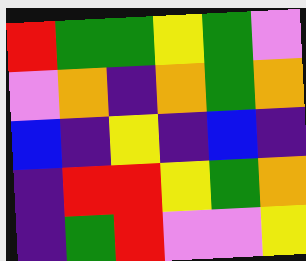[["red", "green", "green", "yellow", "green", "violet"], ["violet", "orange", "indigo", "orange", "green", "orange"], ["blue", "indigo", "yellow", "indigo", "blue", "indigo"], ["indigo", "red", "red", "yellow", "green", "orange"], ["indigo", "green", "red", "violet", "violet", "yellow"]]